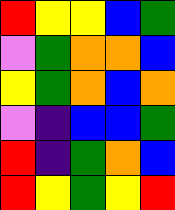[["red", "yellow", "yellow", "blue", "green"], ["violet", "green", "orange", "orange", "blue"], ["yellow", "green", "orange", "blue", "orange"], ["violet", "indigo", "blue", "blue", "green"], ["red", "indigo", "green", "orange", "blue"], ["red", "yellow", "green", "yellow", "red"]]